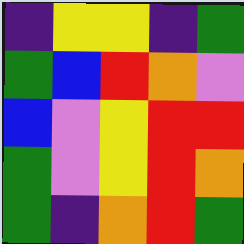[["indigo", "yellow", "yellow", "indigo", "green"], ["green", "blue", "red", "orange", "violet"], ["blue", "violet", "yellow", "red", "red"], ["green", "violet", "yellow", "red", "orange"], ["green", "indigo", "orange", "red", "green"]]